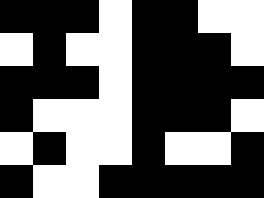[["black", "black", "black", "white", "black", "black", "white", "white"], ["white", "black", "white", "white", "black", "black", "black", "white"], ["black", "black", "black", "white", "black", "black", "black", "black"], ["black", "white", "white", "white", "black", "black", "black", "white"], ["white", "black", "white", "white", "black", "white", "white", "black"], ["black", "white", "white", "black", "black", "black", "black", "black"]]